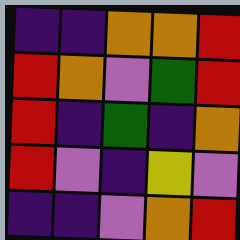[["indigo", "indigo", "orange", "orange", "red"], ["red", "orange", "violet", "green", "red"], ["red", "indigo", "green", "indigo", "orange"], ["red", "violet", "indigo", "yellow", "violet"], ["indigo", "indigo", "violet", "orange", "red"]]